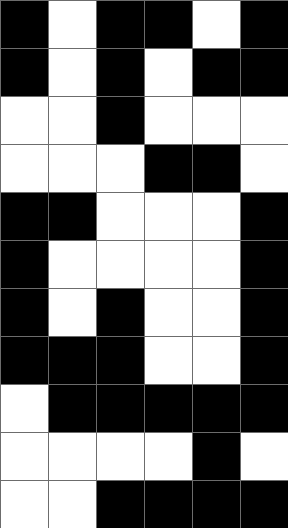[["black", "white", "black", "black", "white", "black"], ["black", "white", "black", "white", "black", "black"], ["white", "white", "black", "white", "white", "white"], ["white", "white", "white", "black", "black", "white"], ["black", "black", "white", "white", "white", "black"], ["black", "white", "white", "white", "white", "black"], ["black", "white", "black", "white", "white", "black"], ["black", "black", "black", "white", "white", "black"], ["white", "black", "black", "black", "black", "black"], ["white", "white", "white", "white", "black", "white"], ["white", "white", "black", "black", "black", "black"]]